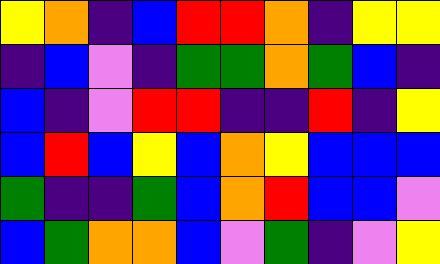[["yellow", "orange", "indigo", "blue", "red", "red", "orange", "indigo", "yellow", "yellow"], ["indigo", "blue", "violet", "indigo", "green", "green", "orange", "green", "blue", "indigo"], ["blue", "indigo", "violet", "red", "red", "indigo", "indigo", "red", "indigo", "yellow"], ["blue", "red", "blue", "yellow", "blue", "orange", "yellow", "blue", "blue", "blue"], ["green", "indigo", "indigo", "green", "blue", "orange", "red", "blue", "blue", "violet"], ["blue", "green", "orange", "orange", "blue", "violet", "green", "indigo", "violet", "yellow"]]